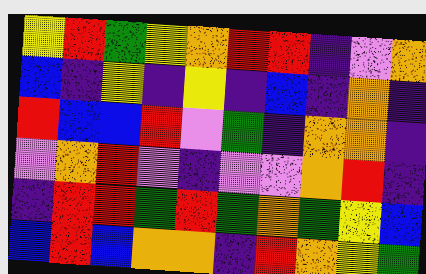[["yellow", "red", "green", "yellow", "orange", "red", "red", "indigo", "violet", "orange"], ["blue", "indigo", "yellow", "indigo", "yellow", "indigo", "blue", "indigo", "orange", "indigo"], ["red", "blue", "blue", "red", "violet", "green", "indigo", "orange", "orange", "indigo"], ["violet", "orange", "red", "violet", "indigo", "violet", "violet", "orange", "red", "indigo"], ["indigo", "red", "red", "green", "red", "green", "orange", "green", "yellow", "blue"], ["blue", "red", "blue", "orange", "orange", "indigo", "red", "orange", "yellow", "green"]]